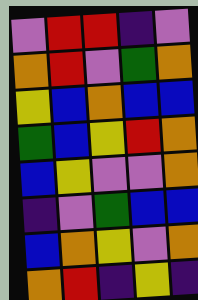[["violet", "red", "red", "indigo", "violet"], ["orange", "red", "violet", "green", "orange"], ["yellow", "blue", "orange", "blue", "blue"], ["green", "blue", "yellow", "red", "orange"], ["blue", "yellow", "violet", "violet", "orange"], ["indigo", "violet", "green", "blue", "blue"], ["blue", "orange", "yellow", "violet", "orange"], ["orange", "red", "indigo", "yellow", "indigo"]]